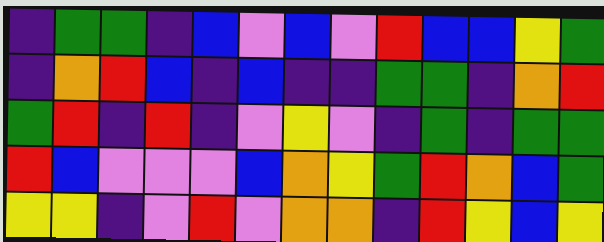[["indigo", "green", "green", "indigo", "blue", "violet", "blue", "violet", "red", "blue", "blue", "yellow", "green"], ["indigo", "orange", "red", "blue", "indigo", "blue", "indigo", "indigo", "green", "green", "indigo", "orange", "red"], ["green", "red", "indigo", "red", "indigo", "violet", "yellow", "violet", "indigo", "green", "indigo", "green", "green"], ["red", "blue", "violet", "violet", "violet", "blue", "orange", "yellow", "green", "red", "orange", "blue", "green"], ["yellow", "yellow", "indigo", "violet", "red", "violet", "orange", "orange", "indigo", "red", "yellow", "blue", "yellow"]]